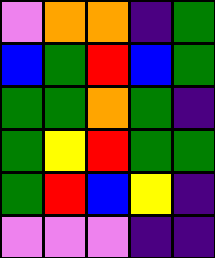[["violet", "orange", "orange", "indigo", "green"], ["blue", "green", "red", "blue", "green"], ["green", "green", "orange", "green", "indigo"], ["green", "yellow", "red", "green", "green"], ["green", "red", "blue", "yellow", "indigo"], ["violet", "violet", "violet", "indigo", "indigo"]]